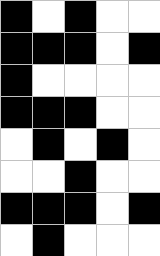[["black", "white", "black", "white", "white"], ["black", "black", "black", "white", "black"], ["black", "white", "white", "white", "white"], ["black", "black", "black", "white", "white"], ["white", "black", "white", "black", "white"], ["white", "white", "black", "white", "white"], ["black", "black", "black", "white", "black"], ["white", "black", "white", "white", "white"]]